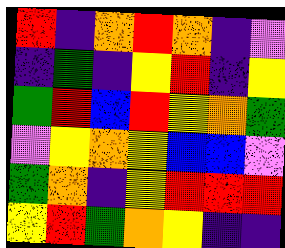[["red", "indigo", "orange", "red", "orange", "indigo", "violet"], ["indigo", "green", "indigo", "yellow", "red", "indigo", "yellow"], ["green", "red", "blue", "red", "yellow", "orange", "green"], ["violet", "yellow", "orange", "yellow", "blue", "blue", "violet"], ["green", "orange", "indigo", "yellow", "red", "red", "red"], ["yellow", "red", "green", "orange", "yellow", "indigo", "indigo"]]